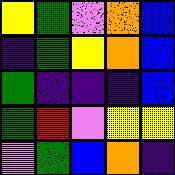[["yellow", "green", "violet", "orange", "blue"], ["indigo", "green", "yellow", "orange", "blue"], ["green", "indigo", "indigo", "indigo", "blue"], ["green", "red", "violet", "yellow", "yellow"], ["violet", "green", "blue", "orange", "indigo"]]